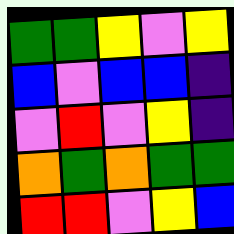[["green", "green", "yellow", "violet", "yellow"], ["blue", "violet", "blue", "blue", "indigo"], ["violet", "red", "violet", "yellow", "indigo"], ["orange", "green", "orange", "green", "green"], ["red", "red", "violet", "yellow", "blue"]]